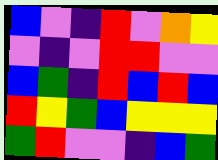[["blue", "violet", "indigo", "red", "violet", "orange", "yellow"], ["violet", "indigo", "violet", "red", "red", "violet", "violet"], ["blue", "green", "indigo", "red", "blue", "red", "blue"], ["red", "yellow", "green", "blue", "yellow", "yellow", "yellow"], ["green", "red", "violet", "violet", "indigo", "blue", "green"]]